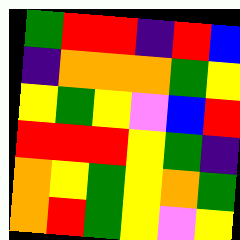[["green", "red", "red", "indigo", "red", "blue"], ["indigo", "orange", "orange", "orange", "green", "yellow"], ["yellow", "green", "yellow", "violet", "blue", "red"], ["red", "red", "red", "yellow", "green", "indigo"], ["orange", "yellow", "green", "yellow", "orange", "green"], ["orange", "red", "green", "yellow", "violet", "yellow"]]